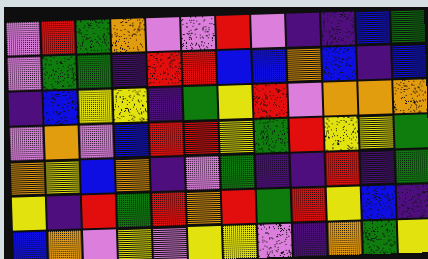[["violet", "red", "green", "orange", "violet", "violet", "red", "violet", "indigo", "indigo", "blue", "green"], ["violet", "green", "green", "indigo", "red", "red", "blue", "blue", "orange", "blue", "indigo", "blue"], ["indigo", "blue", "yellow", "yellow", "indigo", "green", "yellow", "red", "violet", "orange", "orange", "orange"], ["violet", "orange", "violet", "blue", "red", "red", "yellow", "green", "red", "yellow", "yellow", "green"], ["orange", "yellow", "blue", "orange", "indigo", "violet", "green", "indigo", "indigo", "red", "indigo", "green"], ["yellow", "indigo", "red", "green", "red", "orange", "red", "green", "red", "yellow", "blue", "indigo"], ["blue", "orange", "violet", "yellow", "violet", "yellow", "yellow", "violet", "indigo", "orange", "green", "yellow"]]